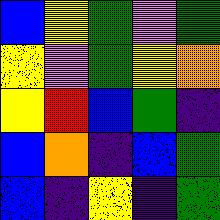[["blue", "yellow", "green", "violet", "green"], ["yellow", "violet", "green", "yellow", "orange"], ["yellow", "red", "blue", "green", "indigo"], ["blue", "orange", "indigo", "blue", "green"], ["blue", "indigo", "yellow", "indigo", "green"]]